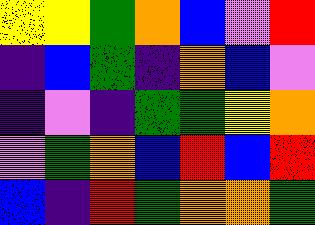[["yellow", "yellow", "green", "orange", "blue", "violet", "red"], ["indigo", "blue", "green", "indigo", "orange", "blue", "violet"], ["indigo", "violet", "indigo", "green", "green", "yellow", "orange"], ["violet", "green", "orange", "blue", "red", "blue", "red"], ["blue", "indigo", "red", "green", "orange", "orange", "green"]]